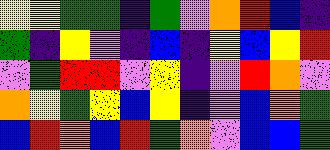[["yellow", "yellow", "green", "green", "indigo", "green", "violet", "orange", "red", "blue", "indigo"], ["green", "indigo", "yellow", "violet", "indigo", "blue", "indigo", "yellow", "blue", "yellow", "red"], ["violet", "green", "red", "red", "violet", "yellow", "indigo", "violet", "red", "orange", "violet"], ["orange", "yellow", "green", "yellow", "blue", "yellow", "indigo", "violet", "blue", "orange", "green"], ["blue", "red", "orange", "blue", "red", "green", "orange", "violet", "blue", "blue", "green"]]